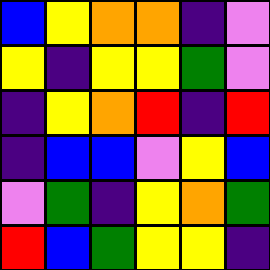[["blue", "yellow", "orange", "orange", "indigo", "violet"], ["yellow", "indigo", "yellow", "yellow", "green", "violet"], ["indigo", "yellow", "orange", "red", "indigo", "red"], ["indigo", "blue", "blue", "violet", "yellow", "blue"], ["violet", "green", "indigo", "yellow", "orange", "green"], ["red", "blue", "green", "yellow", "yellow", "indigo"]]